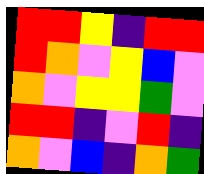[["red", "red", "yellow", "indigo", "red", "red"], ["red", "orange", "violet", "yellow", "blue", "violet"], ["orange", "violet", "yellow", "yellow", "green", "violet"], ["red", "red", "indigo", "violet", "red", "indigo"], ["orange", "violet", "blue", "indigo", "orange", "green"]]